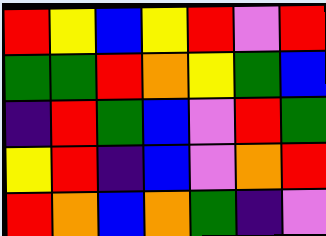[["red", "yellow", "blue", "yellow", "red", "violet", "red"], ["green", "green", "red", "orange", "yellow", "green", "blue"], ["indigo", "red", "green", "blue", "violet", "red", "green"], ["yellow", "red", "indigo", "blue", "violet", "orange", "red"], ["red", "orange", "blue", "orange", "green", "indigo", "violet"]]